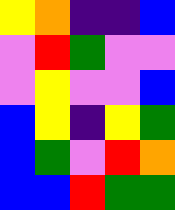[["yellow", "orange", "indigo", "indigo", "blue"], ["violet", "red", "green", "violet", "violet"], ["violet", "yellow", "violet", "violet", "blue"], ["blue", "yellow", "indigo", "yellow", "green"], ["blue", "green", "violet", "red", "orange"], ["blue", "blue", "red", "green", "green"]]